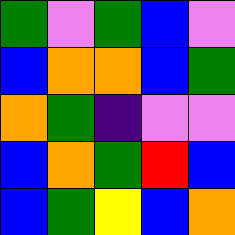[["green", "violet", "green", "blue", "violet"], ["blue", "orange", "orange", "blue", "green"], ["orange", "green", "indigo", "violet", "violet"], ["blue", "orange", "green", "red", "blue"], ["blue", "green", "yellow", "blue", "orange"]]